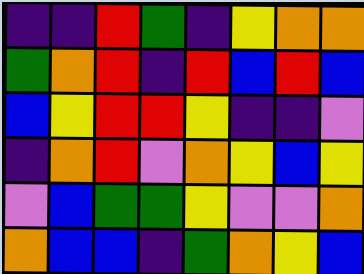[["indigo", "indigo", "red", "green", "indigo", "yellow", "orange", "orange"], ["green", "orange", "red", "indigo", "red", "blue", "red", "blue"], ["blue", "yellow", "red", "red", "yellow", "indigo", "indigo", "violet"], ["indigo", "orange", "red", "violet", "orange", "yellow", "blue", "yellow"], ["violet", "blue", "green", "green", "yellow", "violet", "violet", "orange"], ["orange", "blue", "blue", "indigo", "green", "orange", "yellow", "blue"]]